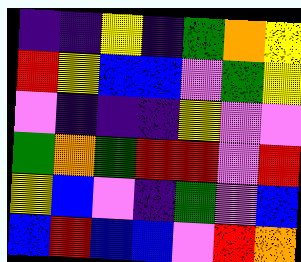[["indigo", "indigo", "yellow", "indigo", "green", "orange", "yellow"], ["red", "yellow", "blue", "blue", "violet", "green", "yellow"], ["violet", "indigo", "indigo", "indigo", "yellow", "violet", "violet"], ["green", "orange", "green", "red", "red", "violet", "red"], ["yellow", "blue", "violet", "indigo", "green", "violet", "blue"], ["blue", "red", "blue", "blue", "violet", "red", "orange"]]